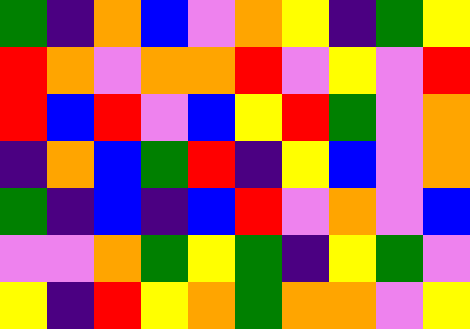[["green", "indigo", "orange", "blue", "violet", "orange", "yellow", "indigo", "green", "yellow"], ["red", "orange", "violet", "orange", "orange", "red", "violet", "yellow", "violet", "red"], ["red", "blue", "red", "violet", "blue", "yellow", "red", "green", "violet", "orange"], ["indigo", "orange", "blue", "green", "red", "indigo", "yellow", "blue", "violet", "orange"], ["green", "indigo", "blue", "indigo", "blue", "red", "violet", "orange", "violet", "blue"], ["violet", "violet", "orange", "green", "yellow", "green", "indigo", "yellow", "green", "violet"], ["yellow", "indigo", "red", "yellow", "orange", "green", "orange", "orange", "violet", "yellow"]]